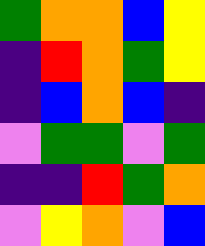[["green", "orange", "orange", "blue", "yellow"], ["indigo", "red", "orange", "green", "yellow"], ["indigo", "blue", "orange", "blue", "indigo"], ["violet", "green", "green", "violet", "green"], ["indigo", "indigo", "red", "green", "orange"], ["violet", "yellow", "orange", "violet", "blue"]]